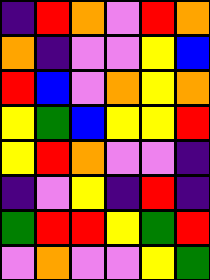[["indigo", "red", "orange", "violet", "red", "orange"], ["orange", "indigo", "violet", "violet", "yellow", "blue"], ["red", "blue", "violet", "orange", "yellow", "orange"], ["yellow", "green", "blue", "yellow", "yellow", "red"], ["yellow", "red", "orange", "violet", "violet", "indigo"], ["indigo", "violet", "yellow", "indigo", "red", "indigo"], ["green", "red", "red", "yellow", "green", "red"], ["violet", "orange", "violet", "violet", "yellow", "green"]]